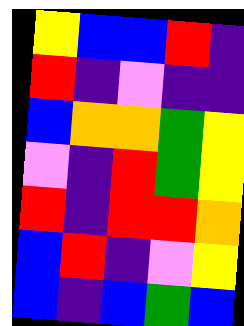[["yellow", "blue", "blue", "red", "indigo"], ["red", "indigo", "violet", "indigo", "indigo"], ["blue", "orange", "orange", "green", "yellow"], ["violet", "indigo", "red", "green", "yellow"], ["red", "indigo", "red", "red", "orange"], ["blue", "red", "indigo", "violet", "yellow"], ["blue", "indigo", "blue", "green", "blue"]]